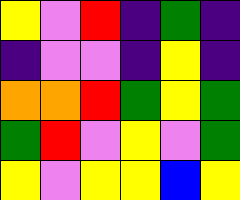[["yellow", "violet", "red", "indigo", "green", "indigo"], ["indigo", "violet", "violet", "indigo", "yellow", "indigo"], ["orange", "orange", "red", "green", "yellow", "green"], ["green", "red", "violet", "yellow", "violet", "green"], ["yellow", "violet", "yellow", "yellow", "blue", "yellow"]]